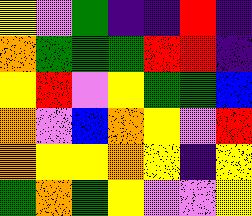[["yellow", "violet", "green", "indigo", "indigo", "red", "indigo"], ["orange", "green", "green", "green", "red", "red", "indigo"], ["yellow", "red", "violet", "yellow", "green", "green", "blue"], ["orange", "violet", "blue", "orange", "yellow", "violet", "red"], ["orange", "yellow", "yellow", "orange", "yellow", "indigo", "yellow"], ["green", "orange", "green", "yellow", "violet", "violet", "yellow"]]